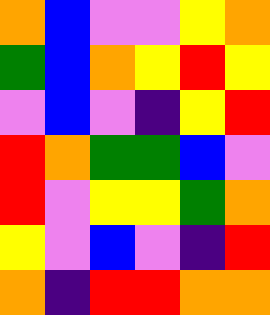[["orange", "blue", "violet", "violet", "yellow", "orange"], ["green", "blue", "orange", "yellow", "red", "yellow"], ["violet", "blue", "violet", "indigo", "yellow", "red"], ["red", "orange", "green", "green", "blue", "violet"], ["red", "violet", "yellow", "yellow", "green", "orange"], ["yellow", "violet", "blue", "violet", "indigo", "red"], ["orange", "indigo", "red", "red", "orange", "orange"]]